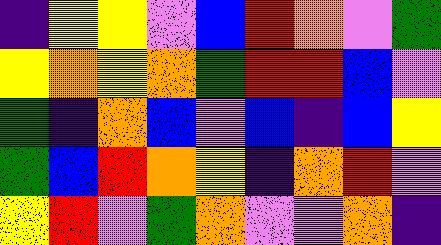[["indigo", "yellow", "yellow", "violet", "blue", "red", "orange", "violet", "green"], ["yellow", "orange", "yellow", "orange", "green", "red", "red", "blue", "violet"], ["green", "indigo", "orange", "blue", "violet", "blue", "indigo", "blue", "yellow"], ["green", "blue", "red", "orange", "yellow", "indigo", "orange", "red", "violet"], ["yellow", "red", "violet", "green", "orange", "violet", "violet", "orange", "indigo"]]